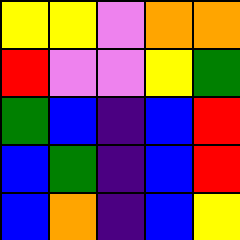[["yellow", "yellow", "violet", "orange", "orange"], ["red", "violet", "violet", "yellow", "green"], ["green", "blue", "indigo", "blue", "red"], ["blue", "green", "indigo", "blue", "red"], ["blue", "orange", "indigo", "blue", "yellow"]]